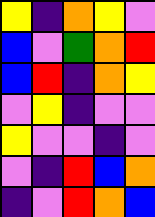[["yellow", "indigo", "orange", "yellow", "violet"], ["blue", "violet", "green", "orange", "red"], ["blue", "red", "indigo", "orange", "yellow"], ["violet", "yellow", "indigo", "violet", "violet"], ["yellow", "violet", "violet", "indigo", "violet"], ["violet", "indigo", "red", "blue", "orange"], ["indigo", "violet", "red", "orange", "blue"]]